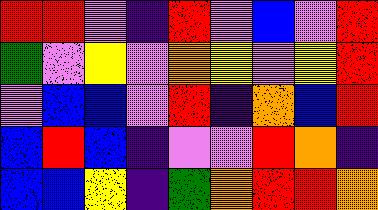[["red", "red", "violet", "indigo", "red", "violet", "blue", "violet", "red"], ["green", "violet", "yellow", "violet", "orange", "yellow", "violet", "yellow", "red"], ["violet", "blue", "blue", "violet", "red", "indigo", "orange", "blue", "red"], ["blue", "red", "blue", "indigo", "violet", "violet", "red", "orange", "indigo"], ["blue", "blue", "yellow", "indigo", "green", "orange", "red", "red", "orange"]]